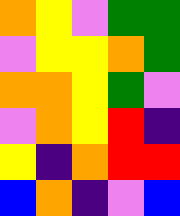[["orange", "yellow", "violet", "green", "green"], ["violet", "yellow", "yellow", "orange", "green"], ["orange", "orange", "yellow", "green", "violet"], ["violet", "orange", "yellow", "red", "indigo"], ["yellow", "indigo", "orange", "red", "red"], ["blue", "orange", "indigo", "violet", "blue"]]